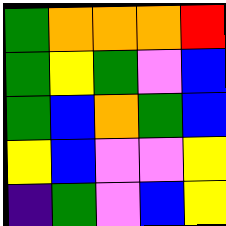[["green", "orange", "orange", "orange", "red"], ["green", "yellow", "green", "violet", "blue"], ["green", "blue", "orange", "green", "blue"], ["yellow", "blue", "violet", "violet", "yellow"], ["indigo", "green", "violet", "blue", "yellow"]]